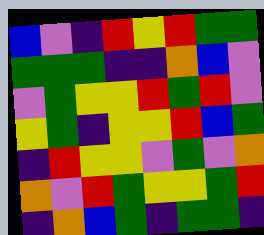[["blue", "violet", "indigo", "red", "yellow", "red", "green", "green"], ["green", "green", "green", "indigo", "indigo", "orange", "blue", "violet"], ["violet", "green", "yellow", "yellow", "red", "green", "red", "violet"], ["yellow", "green", "indigo", "yellow", "yellow", "red", "blue", "green"], ["indigo", "red", "yellow", "yellow", "violet", "green", "violet", "orange"], ["orange", "violet", "red", "green", "yellow", "yellow", "green", "red"], ["indigo", "orange", "blue", "green", "indigo", "green", "green", "indigo"]]